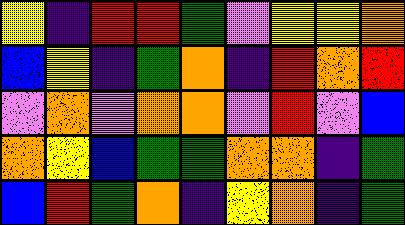[["yellow", "indigo", "red", "red", "green", "violet", "yellow", "yellow", "orange"], ["blue", "yellow", "indigo", "green", "orange", "indigo", "red", "orange", "red"], ["violet", "orange", "violet", "orange", "orange", "violet", "red", "violet", "blue"], ["orange", "yellow", "blue", "green", "green", "orange", "orange", "indigo", "green"], ["blue", "red", "green", "orange", "indigo", "yellow", "orange", "indigo", "green"]]